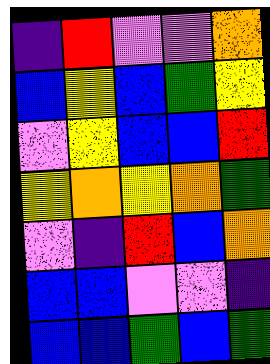[["indigo", "red", "violet", "violet", "orange"], ["blue", "yellow", "blue", "green", "yellow"], ["violet", "yellow", "blue", "blue", "red"], ["yellow", "orange", "yellow", "orange", "green"], ["violet", "indigo", "red", "blue", "orange"], ["blue", "blue", "violet", "violet", "indigo"], ["blue", "blue", "green", "blue", "green"]]